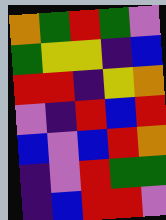[["orange", "green", "red", "green", "violet"], ["green", "yellow", "yellow", "indigo", "blue"], ["red", "red", "indigo", "yellow", "orange"], ["violet", "indigo", "red", "blue", "red"], ["blue", "violet", "blue", "red", "orange"], ["indigo", "violet", "red", "green", "green"], ["indigo", "blue", "red", "red", "violet"]]